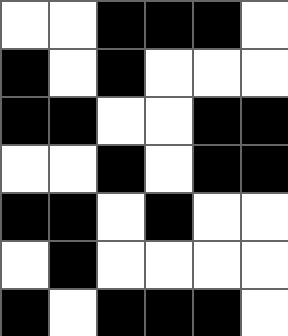[["white", "white", "black", "black", "black", "white"], ["black", "white", "black", "white", "white", "white"], ["black", "black", "white", "white", "black", "black"], ["white", "white", "black", "white", "black", "black"], ["black", "black", "white", "black", "white", "white"], ["white", "black", "white", "white", "white", "white"], ["black", "white", "black", "black", "black", "white"]]